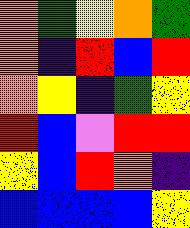[["orange", "green", "yellow", "orange", "green"], ["orange", "indigo", "red", "blue", "red"], ["orange", "yellow", "indigo", "green", "yellow"], ["red", "blue", "violet", "red", "red"], ["yellow", "blue", "red", "orange", "indigo"], ["blue", "blue", "blue", "blue", "yellow"]]